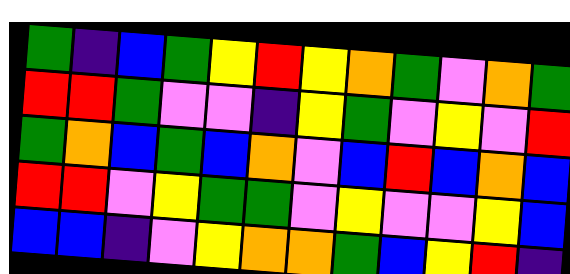[["green", "indigo", "blue", "green", "yellow", "red", "yellow", "orange", "green", "violet", "orange", "green"], ["red", "red", "green", "violet", "violet", "indigo", "yellow", "green", "violet", "yellow", "violet", "red"], ["green", "orange", "blue", "green", "blue", "orange", "violet", "blue", "red", "blue", "orange", "blue"], ["red", "red", "violet", "yellow", "green", "green", "violet", "yellow", "violet", "violet", "yellow", "blue"], ["blue", "blue", "indigo", "violet", "yellow", "orange", "orange", "green", "blue", "yellow", "red", "indigo"]]